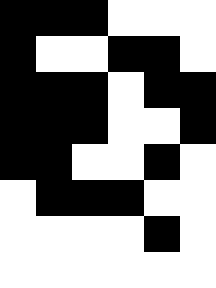[["black", "black", "black", "white", "white", "white"], ["black", "white", "white", "black", "black", "white"], ["black", "black", "black", "white", "black", "black"], ["black", "black", "black", "white", "white", "black"], ["black", "black", "white", "white", "black", "white"], ["white", "black", "black", "black", "white", "white"], ["white", "white", "white", "white", "black", "white"], ["white", "white", "white", "white", "white", "white"]]